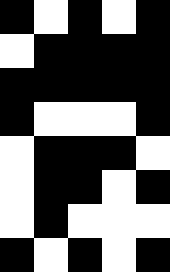[["black", "white", "black", "white", "black"], ["white", "black", "black", "black", "black"], ["black", "black", "black", "black", "black"], ["black", "white", "white", "white", "black"], ["white", "black", "black", "black", "white"], ["white", "black", "black", "white", "black"], ["white", "black", "white", "white", "white"], ["black", "white", "black", "white", "black"]]